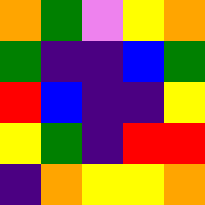[["orange", "green", "violet", "yellow", "orange"], ["green", "indigo", "indigo", "blue", "green"], ["red", "blue", "indigo", "indigo", "yellow"], ["yellow", "green", "indigo", "red", "red"], ["indigo", "orange", "yellow", "yellow", "orange"]]